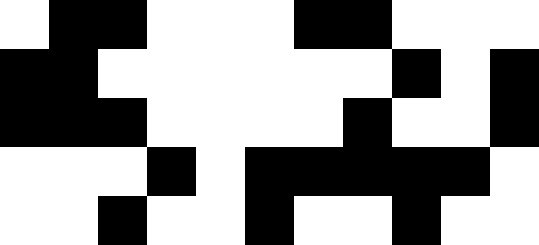[["white", "black", "black", "white", "white", "white", "black", "black", "white", "white", "white"], ["black", "black", "white", "white", "white", "white", "white", "white", "black", "white", "black"], ["black", "black", "black", "white", "white", "white", "white", "black", "white", "white", "black"], ["white", "white", "white", "black", "white", "black", "black", "black", "black", "black", "white"], ["white", "white", "black", "white", "white", "black", "white", "white", "black", "white", "white"]]